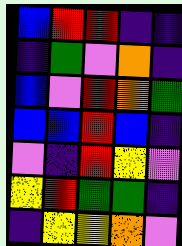[["blue", "red", "red", "indigo", "indigo"], ["indigo", "green", "violet", "orange", "indigo"], ["blue", "violet", "red", "orange", "green"], ["blue", "blue", "red", "blue", "indigo"], ["violet", "indigo", "red", "yellow", "violet"], ["yellow", "red", "green", "green", "indigo"], ["indigo", "yellow", "yellow", "orange", "violet"]]